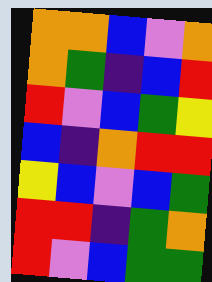[["orange", "orange", "blue", "violet", "orange"], ["orange", "green", "indigo", "blue", "red"], ["red", "violet", "blue", "green", "yellow"], ["blue", "indigo", "orange", "red", "red"], ["yellow", "blue", "violet", "blue", "green"], ["red", "red", "indigo", "green", "orange"], ["red", "violet", "blue", "green", "green"]]